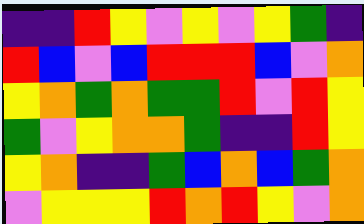[["indigo", "indigo", "red", "yellow", "violet", "yellow", "violet", "yellow", "green", "indigo"], ["red", "blue", "violet", "blue", "red", "red", "red", "blue", "violet", "orange"], ["yellow", "orange", "green", "orange", "green", "green", "red", "violet", "red", "yellow"], ["green", "violet", "yellow", "orange", "orange", "green", "indigo", "indigo", "red", "yellow"], ["yellow", "orange", "indigo", "indigo", "green", "blue", "orange", "blue", "green", "orange"], ["violet", "yellow", "yellow", "yellow", "red", "orange", "red", "yellow", "violet", "orange"]]